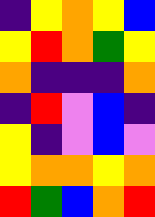[["indigo", "yellow", "orange", "yellow", "blue"], ["yellow", "red", "orange", "green", "yellow"], ["orange", "indigo", "indigo", "indigo", "orange"], ["indigo", "red", "violet", "blue", "indigo"], ["yellow", "indigo", "violet", "blue", "violet"], ["yellow", "orange", "orange", "yellow", "orange"], ["red", "green", "blue", "orange", "red"]]